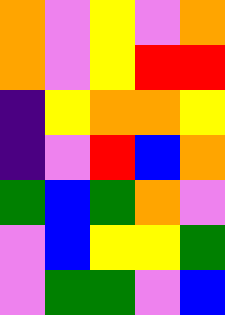[["orange", "violet", "yellow", "violet", "orange"], ["orange", "violet", "yellow", "red", "red"], ["indigo", "yellow", "orange", "orange", "yellow"], ["indigo", "violet", "red", "blue", "orange"], ["green", "blue", "green", "orange", "violet"], ["violet", "blue", "yellow", "yellow", "green"], ["violet", "green", "green", "violet", "blue"]]